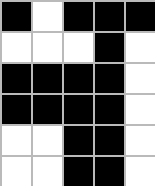[["black", "white", "black", "black", "black"], ["white", "white", "white", "black", "white"], ["black", "black", "black", "black", "white"], ["black", "black", "black", "black", "white"], ["white", "white", "black", "black", "white"], ["white", "white", "black", "black", "white"]]